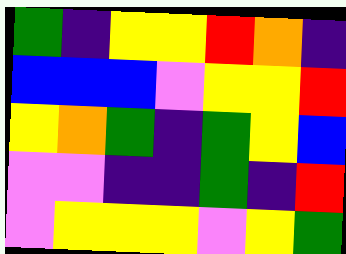[["green", "indigo", "yellow", "yellow", "red", "orange", "indigo"], ["blue", "blue", "blue", "violet", "yellow", "yellow", "red"], ["yellow", "orange", "green", "indigo", "green", "yellow", "blue"], ["violet", "violet", "indigo", "indigo", "green", "indigo", "red"], ["violet", "yellow", "yellow", "yellow", "violet", "yellow", "green"]]